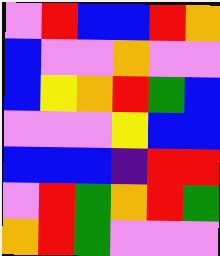[["violet", "red", "blue", "blue", "red", "orange"], ["blue", "violet", "violet", "orange", "violet", "violet"], ["blue", "yellow", "orange", "red", "green", "blue"], ["violet", "violet", "violet", "yellow", "blue", "blue"], ["blue", "blue", "blue", "indigo", "red", "red"], ["violet", "red", "green", "orange", "red", "green"], ["orange", "red", "green", "violet", "violet", "violet"]]